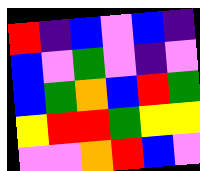[["red", "indigo", "blue", "violet", "blue", "indigo"], ["blue", "violet", "green", "violet", "indigo", "violet"], ["blue", "green", "orange", "blue", "red", "green"], ["yellow", "red", "red", "green", "yellow", "yellow"], ["violet", "violet", "orange", "red", "blue", "violet"]]